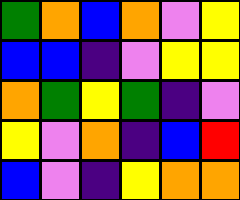[["green", "orange", "blue", "orange", "violet", "yellow"], ["blue", "blue", "indigo", "violet", "yellow", "yellow"], ["orange", "green", "yellow", "green", "indigo", "violet"], ["yellow", "violet", "orange", "indigo", "blue", "red"], ["blue", "violet", "indigo", "yellow", "orange", "orange"]]